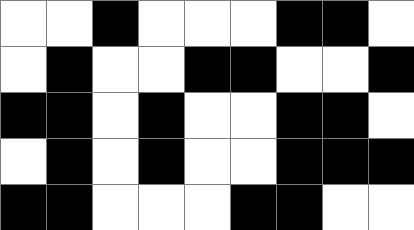[["white", "white", "black", "white", "white", "white", "black", "black", "white"], ["white", "black", "white", "white", "black", "black", "white", "white", "black"], ["black", "black", "white", "black", "white", "white", "black", "black", "white"], ["white", "black", "white", "black", "white", "white", "black", "black", "black"], ["black", "black", "white", "white", "white", "black", "black", "white", "white"]]